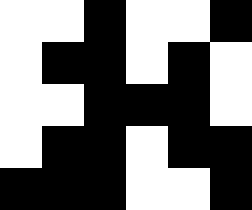[["white", "white", "black", "white", "white", "black"], ["white", "black", "black", "white", "black", "white"], ["white", "white", "black", "black", "black", "white"], ["white", "black", "black", "white", "black", "black"], ["black", "black", "black", "white", "white", "black"]]